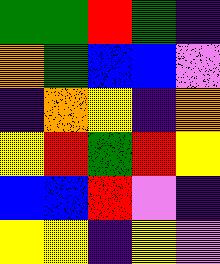[["green", "green", "red", "green", "indigo"], ["orange", "green", "blue", "blue", "violet"], ["indigo", "orange", "yellow", "indigo", "orange"], ["yellow", "red", "green", "red", "yellow"], ["blue", "blue", "red", "violet", "indigo"], ["yellow", "yellow", "indigo", "yellow", "violet"]]